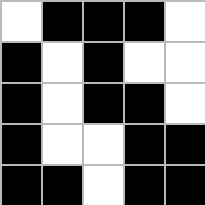[["white", "black", "black", "black", "white"], ["black", "white", "black", "white", "white"], ["black", "white", "black", "black", "white"], ["black", "white", "white", "black", "black"], ["black", "black", "white", "black", "black"]]